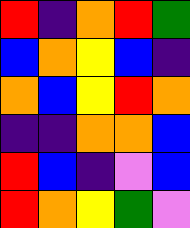[["red", "indigo", "orange", "red", "green"], ["blue", "orange", "yellow", "blue", "indigo"], ["orange", "blue", "yellow", "red", "orange"], ["indigo", "indigo", "orange", "orange", "blue"], ["red", "blue", "indigo", "violet", "blue"], ["red", "orange", "yellow", "green", "violet"]]